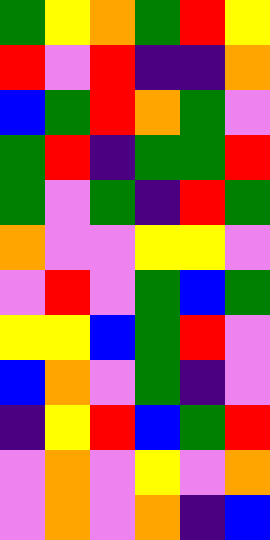[["green", "yellow", "orange", "green", "red", "yellow"], ["red", "violet", "red", "indigo", "indigo", "orange"], ["blue", "green", "red", "orange", "green", "violet"], ["green", "red", "indigo", "green", "green", "red"], ["green", "violet", "green", "indigo", "red", "green"], ["orange", "violet", "violet", "yellow", "yellow", "violet"], ["violet", "red", "violet", "green", "blue", "green"], ["yellow", "yellow", "blue", "green", "red", "violet"], ["blue", "orange", "violet", "green", "indigo", "violet"], ["indigo", "yellow", "red", "blue", "green", "red"], ["violet", "orange", "violet", "yellow", "violet", "orange"], ["violet", "orange", "violet", "orange", "indigo", "blue"]]